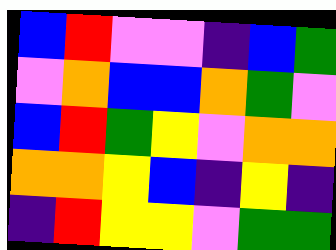[["blue", "red", "violet", "violet", "indigo", "blue", "green"], ["violet", "orange", "blue", "blue", "orange", "green", "violet"], ["blue", "red", "green", "yellow", "violet", "orange", "orange"], ["orange", "orange", "yellow", "blue", "indigo", "yellow", "indigo"], ["indigo", "red", "yellow", "yellow", "violet", "green", "green"]]